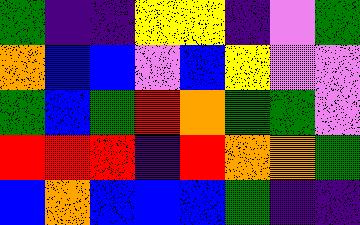[["green", "indigo", "indigo", "yellow", "yellow", "indigo", "violet", "green"], ["orange", "blue", "blue", "violet", "blue", "yellow", "violet", "violet"], ["green", "blue", "green", "red", "orange", "green", "green", "violet"], ["red", "red", "red", "indigo", "red", "orange", "orange", "green"], ["blue", "orange", "blue", "blue", "blue", "green", "indigo", "indigo"]]